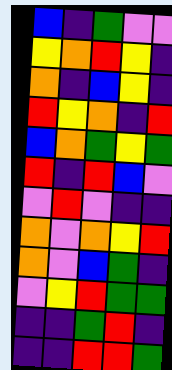[["blue", "indigo", "green", "violet", "violet"], ["yellow", "orange", "red", "yellow", "indigo"], ["orange", "indigo", "blue", "yellow", "indigo"], ["red", "yellow", "orange", "indigo", "red"], ["blue", "orange", "green", "yellow", "green"], ["red", "indigo", "red", "blue", "violet"], ["violet", "red", "violet", "indigo", "indigo"], ["orange", "violet", "orange", "yellow", "red"], ["orange", "violet", "blue", "green", "indigo"], ["violet", "yellow", "red", "green", "green"], ["indigo", "indigo", "green", "red", "indigo"], ["indigo", "indigo", "red", "red", "green"]]